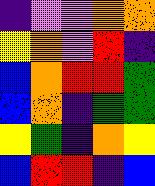[["indigo", "violet", "violet", "orange", "orange"], ["yellow", "orange", "violet", "red", "indigo"], ["blue", "orange", "red", "red", "green"], ["blue", "orange", "indigo", "green", "green"], ["yellow", "green", "indigo", "orange", "yellow"], ["blue", "red", "red", "indigo", "blue"]]